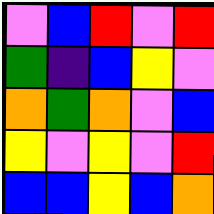[["violet", "blue", "red", "violet", "red"], ["green", "indigo", "blue", "yellow", "violet"], ["orange", "green", "orange", "violet", "blue"], ["yellow", "violet", "yellow", "violet", "red"], ["blue", "blue", "yellow", "blue", "orange"]]